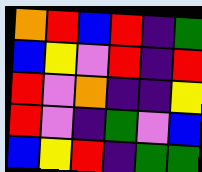[["orange", "red", "blue", "red", "indigo", "green"], ["blue", "yellow", "violet", "red", "indigo", "red"], ["red", "violet", "orange", "indigo", "indigo", "yellow"], ["red", "violet", "indigo", "green", "violet", "blue"], ["blue", "yellow", "red", "indigo", "green", "green"]]